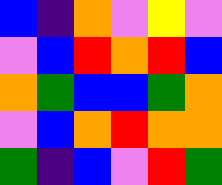[["blue", "indigo", "orange", "violet", "yellow", "violet"], ["violet", "blue", "red", "orange", "red", "blue"], ["orange", "green", "blue", "blue", "green", "orange"], ["violet", "blue", "orange", "red", "orange", "orange"], ["green", "indigo", "blue", "violet", "red", "green"]]